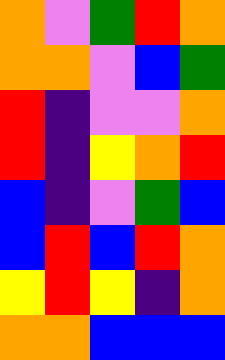[["orange", "violet", "green", "red", "orange"], ["orange", "orange", "violet", "blue", "green"], ["red", "indigo", "violet", "violet", "orange"], ["red", "indigo", "yellow", "orange", "red"], ["blue", "indigo", "violet", "green", "blue"], ["blue", "red", "blue", "red", "orange"], ["yellow", "red", "yellow", "indigo", "orange"], ["orange", "orange", "blue", "blue", "blue"]]